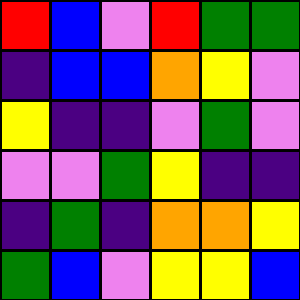[["red", "blue", "violet", "red", "green", "green"], ["indigo", "blue", "blue", "orange", "yellow", "violet"], ["yellow", "indigo", "indigo", "violet", "green", "violet"], ["violet", "violet", "green", "yellow", "indigo", "indigo"], ["indigo", "green", "indigo", "orange", "orange", "yellow"], ["green", "blue", "violet", "yellow", "yellow", "blue"]]